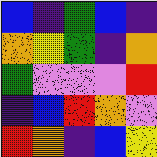[["blue", "indigo", "green", "blue", "indigo"], ["orange", "yellow", "green", "indigo", "orange"], ["green", "violet", "violet", "violet", "red"], ["indigo", "blue", "red", "orange", "violet"], ["red", "orange", "indigo", "blue", "yellow"]]